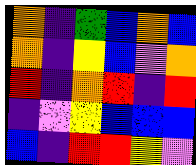[["orange", "indigo", "green", "blue", "orange", "blue"], ["orange", "indigo", "yellow", "blue", "violet", "orange"], ["red", "indigo", "orange", "red", "indigo", "red"], ["indigo", "violet", "yellow", "blue", "blue", "blue"], ["blue", "indigo", "red", "red", "yellow", "violet"]]